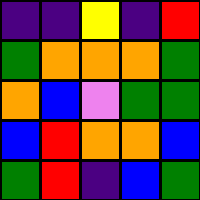[["indigo", "indigo", "yellow", "indigo", "red"], ["green", "orange", "orange", "orange", "green"], ["orange", "blue", "violet", "green", "green"], ["blue", "red", "orange", "orange", "blue"], ["green", "red", "indigo", "blue", "green"]]